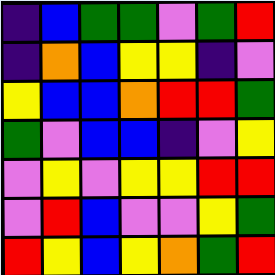[["indigo", "blue", "green", "green", "violet", "green", "red"], ["indigo", "orange", "blue", "yellow", "yellow", "indigo", "violet"], ["yellow", "blue", "blue", "orange", "red", "red", "green"], ["green", "violet", "blue", "blue", "indigo", "violet", "yellow"], ["violet", "yellow", "violet", "yellow", "yellow", "red", "red"], ["violet", "red", "blue", "violet", "violet", "yellow", "green"], ["red", "yellow", "blue", "yellow", "orange", "green", "red"]]